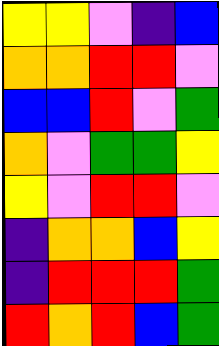[["yellow", "yellow", "violet", "indigo", "blue"], ["orange", "orange", "red", "red", "violet"], ["blue", "blue", "red", "violet", "green"], ["orange", "violet", "green", "green", "yellow"], ["yellow", "violet", "red", "red", "violet"], ["indigo", "orange", "orange", "blue", "yellow"], ["indigo", "red", "red", "red", "green"], ["red", "orange", "red", "blue", "green"]]